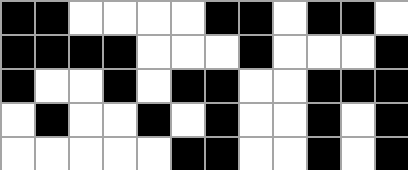[["black", "black", "white", "white", "white", "white", "black", "black", "white", "black", "black", "white"], ["black", "black", "black", "black", "white", "white", "white", "black", "white", "white", "white", "black"], ["black", "white", "white", "black", "white", "black", "black", "white", "white", "black", "black", "black"], ["white", "black", "white", "white", "black", "white", "black", "white", "white", "black", "white", "black"], ["white", "white", "white", "white", "white", "black", "black", "white", "white", "black", "white", "black"]]